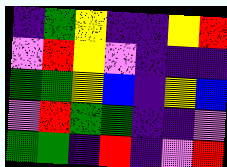[["indigo", "green", "yellow", "indigo", "indigo", "yellow", "red"], ["violet", "red", "yellow", "violet", "indigo", "indigo", "indigo"], ["green", "green", "yellow", "blue", "indigo", "yellow", "blue"], ["violet", "red", "green", "green", "indigo", "indigo", "violet"], ["green", "green", "indigo", "red", "indigo", "violet", "red"]]